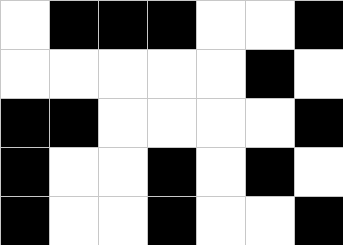[["white", "black", "black", "black", "white", "white", "black"], ["white", "white", "white", "white", "white", "black", "white"], ["black", "black", "white", "white", "white", "white", "black"], ["black", "white", "white", "black", "white", "black", "white"], ["black", "white", "white", "black", "white", "white", "black"]]